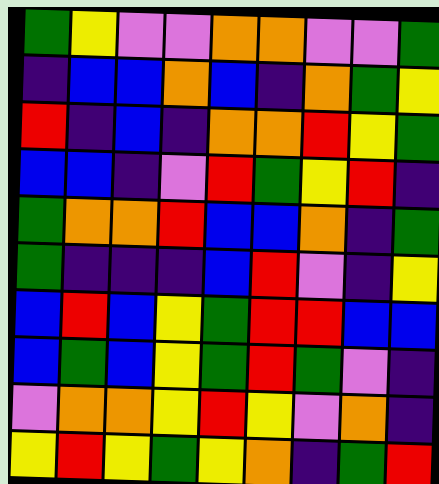[["green", "yellow", "violet", "violet", "orange", "orange", "violet", "violet", "green"], ["indigo", "blue", "blue", "orange", "blue", "indigo", "orange", "green", "yellow"], ["red", "indigo", "blue", "indigo", "orange", "orange", "red", "yellow", "green"], ["blue", "blue", "indigo", "violet", "red", "green", "yellow", "red", "indigo"], ["green", "orange", "orange", "red", "blue", "blue", "orange", "indigo", "green"], ["green", "indigo", "indigo", "indigo", "blue", "red", "violet", "indigo", "yellow"], ["blue", "red", "blue", "yellow", "green", "red", "red", "blue", "blue"], ["blue", "green", "blue", "yellow", "green", "red", "green", "violet", "indigo"], ["violet", "orange", "orange", "yellow", "red", "yellow", "violet", "orange", "indigo"], ["yellow", "red", "yellow", "green", "yellow", "orange", "indigo", "green", "red"]]